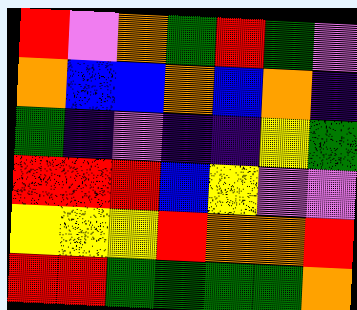[["red", "violet", "orange", "green", "red", "green", "violet"], ["orange", "blue", "blue", "orange", "blue", "orange", "indigo"], ["green", "indigo", "violet", "indigo", "indigo", "yellow", "green"], ["red", "red", "red", "blue", "yellow", "violet", "violet"], ["yellow", "yellow", "yellow", "red", "orange", "orange", "red"], ["red", "red", "green", "green", "green", "green", "orange"]]